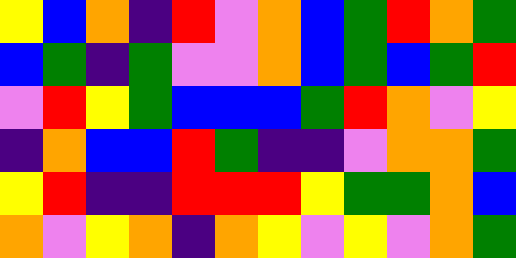[["yellow", "blue", "orange", "indigo", "red", "violet", "orange", "blue", "green", "red", "orange", "green"], ["blue", "green", "indigo", "green", "violet", "violet", "orange", "blue", "green", "blue", "green", "red"], ["violet", "red", "yellow", "green", "blue", "blue", "blue", "green", "red", "orange", "violet", "yellow"], ["indigo", "orange", "blue", "blue", "red", "green", "indigo", "indigo", "violet", "orange", "orange", "green"], ["yellow", "red", "indigo", "indigo", "red", "red", "red", "yellow", "green", "green", "orange", "blue"], ["orange", "violet", "yellow", "orange", "indigo", "orange", "yellow", "violet", "yellow", "violet", "orange", "green"]]